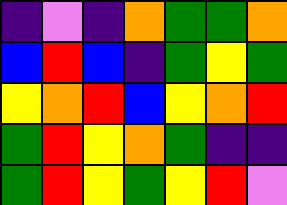[["indigo", "violet", "indigo", "orange", "green", "green", "orange"], ["blue", "red", "blue", "indigo", "green", "yellow", "green"], ["yellow", "orange", "red", "blue", "yellow", "orange", "red"], ["green", "red", "yellow", "orange", "green", "indigo", "indigo"], ["green", "red", "yellow", "green", "yellow", "red", "violet"]]